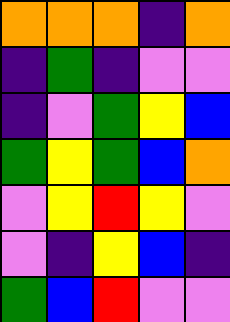[["orange", "orange", "orange", "indigo", "orange"], ["indigo", "green", "indigo", "violet", "violet"], ["indigo", "violet", "green", "yellow", "blue"], ["green", "yellow", "green", "blue", "orange"], ["violet", "yellow", "red", "yellow", "violet"], ["violet", "indigo", "yellow", "blue", "indigo"], ["green", "blue", "red", "violet", "violet"]]